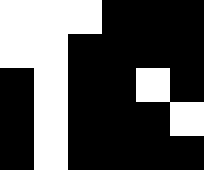[["white", "white", "white", "black", "black", "black"], ["white", "white", "black", "black", "black", "black"], ["black", "white", "black", "black", "white", "black"], ["black", "white", "black", "black", "black", "white"], ["black", "white", "black", "black", "black", "black"]]